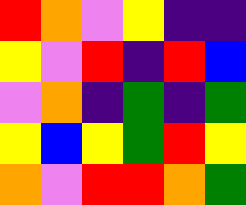[["red", "orange", "violet", "yellow", "indigo", "indigo"], ["yellow", "violet", "red", "indigo", "red", "blue"], ["violet", "orange", "indigo", "green", "indigo", "green"], ["yellow", "blue", "yellow", "green", "red", "yellow"], ["orange", "violet", "red", "red", "orange", "green"]]